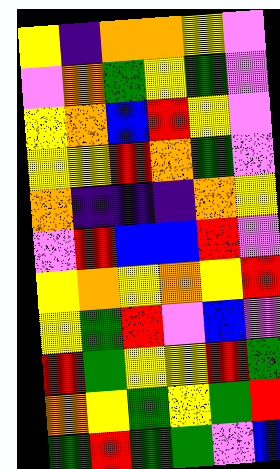[["yellow", "indigo", "orange", "orange", "yellow", "violet"], ["violet", "orange", "green", "yellow", "green", "violet"], ["yellow", "orange", "blue", "red", "yellow", "violet"], ["yellow", "yellow", "red", "orange", "green", "violet"], ["orange", "indigo", "indigo", "indigo", "orange", "yellow"], ["violet", "red", "blue", "blue", "red", "violet"], ["yellow", "orange", "yellow", "orange", "yellow", "red"], ["yellow", "green", "red", "violet", "blue", "violet"], ["red", "green", "yellow", "yellow", "red", "green"], ["orange", "yellow", "green", "yellow", "green", "red"], ["green", "red", "green", "green", "violet", "blue"]]